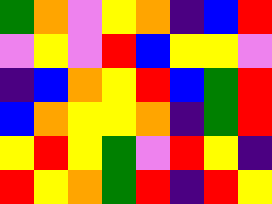[["green", "orange", "violet", "yellow", "orange", "indigo", "blue", "red"], ["violet", "yellow", "violet", "red", "blue", "yellow", "yellow", "violet"], ["indigo", "blue", "orange", "yellow", "red", "blue", "green", "red"], ["blue", "orange", "yellow", "yellow", "orange", "indigo", "green", "red"], ["yellow", "red", "yellow", "green", "violet", "red", "yellow", "indigo"], ["red", "yellow", "orange", "green", "red", "indigo", "red", "yellow"]]